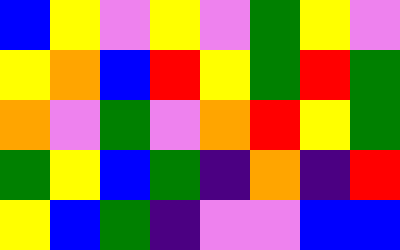[["blue", "yellow", "violet", "yellow", "violet", "green", "yellow", "violet"], ["yellow", "orange", "blue", "red", "yellow", "green", "red", "green"], ["orange", "violet", "green", "violet", "orange", "red", "yellow", "green"], ["green", "yellow", "blue", "green", "indigo", "orange", "indigo", "red"], ["yellow", "blue", "green", "indigo", "violet", "violet", "blue", "blue"]]